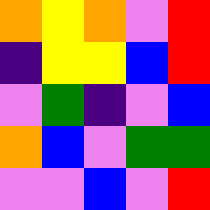[["orange", "yellow", "orange", "violet", "red"], ["indigo", "yellow", "yellow", "blue", "red"], ["violet", "green", "indigo", "violet", "blue"], ["orange", "blue", "violet", "green", "green"], ["violet", "violet", "blue", "violet", "red"]]